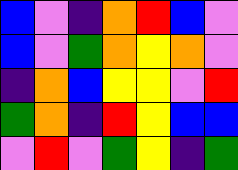[["blue", "violet", "indigo", "orange", "red", "blue", "violet"], ["blue", "violet", "green", "orange", "yellow", "orange", "violet"], ["indigo", "orange", "blue", "yellow", "yellow", "violet", "red"], ["green", "orange", "indigo", "red", "yellow", "blue", "blue"], ["violet", "red", "violet", "green", "yellow", "indigo", "green"]]